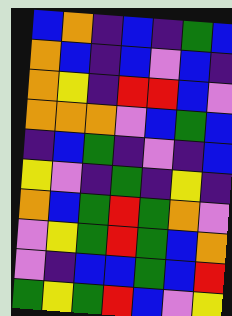[["blue", "orange", "indigo", "blue", "indigo", "green", "blue"], ["orange", "blue", "indigo", "blue", "violet", "blue", "indigo"], ["orange", "yellow", "indigo", "red", "red", "blue", "violet"], ["orange", "orange", "orange", "violet", "blue", "green", "blue"], ["indigo", "blue", "green", "indigo", "violet", "indigo", "blue"], ["yellow", "violet", "indigo", "green", "indigo", "yellow", "indigo"], ["orange", "blue", "green", "red", "green", "orange", "violet"], ["violet", "yellow", "green", "red", "green", "blue", "orange"], ["violet", "indigo", "blue", "blue", "green", "blue", "red"], ["green", "yellow", "green", "red", "blue", "violet", "yellow"]]